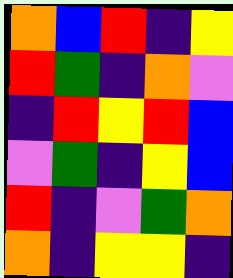[["orange", "blue", "red", "indigo", "yellow"], ["red", "green", "indigo", "orange", "violet"], ["indigo", "red", "yellow", "red", "blue"], ["violet", "green", "indigo", "yellow", "blue"], ["red", "indigo", "violet", "green", "orange"], ["orange", "indigo", "yellow", "yellow", "indigo"]]